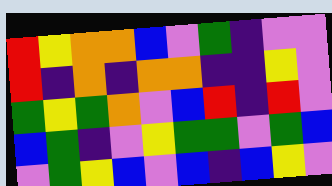[["red", "yellow", "orange", "orange", "blue", "violet", "green", "indigo", "violet", "violet"], ["red", "indigo", "orange", "indigo", "orange", "orange", "indigo", "indigo", "yellow", "violet"], ["green", "yellow", "green", "orange", "violet", "blue", "red", "indigo", "red", "violet"], ["blue", "green", "indigo", "violet", "yellow", "green", "green", "violet", "green", "blue"], ["violet", "green", "yellow", "blue", "violet", "blue", "indigo", "blue", "yellow", "violet"]]